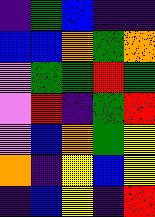[["indigo", "green", "blue", "indigo", "indigo"], ["blue", "blue", "orange", "green", "orange"], ["violet", "green", "green", "red", "green"], ["violet", "red", "indigo", "green", "red"], ["violet", "blue", "orange", "green", "yellow"], ["orange", "indigo", "yellow", "blue", "yellow"], ["indigo", "blue", "yellow", "indigo", "red"]]